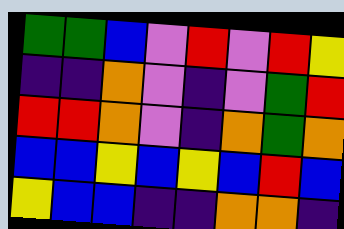[["green", "green", "blue", "violet", "red", "violet", "red", "yellow"], ["indigo", "indigo", "orange", "violet", "indigo", "violet", "green", "red"], ["red", "red", "orange", "violet", "indigo", "orange", "green", "orange"], ["blue", "blue", "yellow", "blue", "yellow", "blue", "red", "blue"], ["yellow", "blue", "blue", "indigo", "indigo", "orange", "orange", "indigo"]]